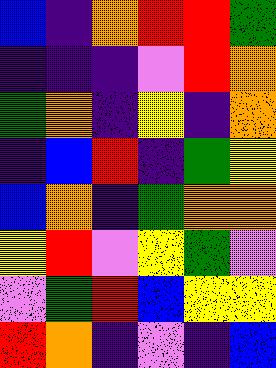[["blue", "indigo", "orange", "red", "red", "green"], ["indigo", "indigo", "indigo", "violet", "red", "orange"], ["green", "orange", "indigo", "yellow", "indigo", "orange"], ["indigo", "blue", "red", "indigo", "green", "yellow"], ["blue", "orange", "indigo", "green", "orange", "orange"], ["yellow", "red", "violet", "yellow", "green", "violet"], ["violet", "green", "red", "blue", "yellow", "yellow"], ["red", "orange", "indigo", "violet", "indigo", "blue"]]